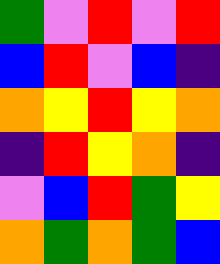[["green", "violet", "red", "violet", "red"], ["blue", "red", "violet", "blue", "indigo"], ["orange", "yellow", "red", "yellow", "orange"], ["indigo", "red", "yellow", "orange", "indigo"], ["violet", "blue", "red", "green", "yellow"], ["orange", "green", "orange", "green", "blue"]]